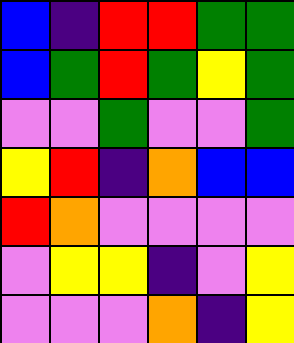[["blue", "indigo", "red", "red", "green", "green"], ["blue", "green", "red", "green", "yellow", "green"], ["violet", "violet", "green", "violet", "violet", "green"], ["yellow", "red", "indigo", "orange", "blue", "blue"], ["red", "orange", "violet", "violet", "violet", "violet"], ["violet", "yellow", "yellow", "indigo", "violet", "yellow"], ["violet", "violet", "violet", "orange", "indigo", "yellow"]]